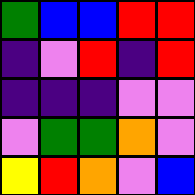[["green", "blue", "blue", "red", "red"], ["indigo", "violet", "red", "indigo", "red"], ["indigo", "indigo", "indigo", "violet", "violet"], ["violet", "green", "green", "orange", "violet"], ["yellow", "red", "orange", "violet", "blue"]]